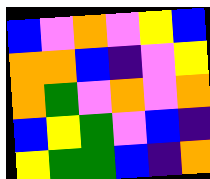[["blue", "violet", "orange", "violet", "yellow", "blue"], ["orange", "orange", "blue", "indigo", "violet", "yellow"], ["orange", "green", "violet", "orange", "violet", "orange"], ["blue", "yellow", "green", "violet", "blue", "indigo"], ["yellow", "green", "green", "blue", "indigo", "orange"]]